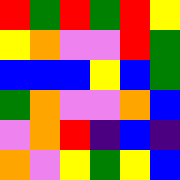[["red", "green", "red", "green", "red", "yellow"], ["yellow", "orange", "violet", "violet", "red", "green"], ["blue", "blue", "blue", "yellow", "blue", "green"], ["green", "orange", "violet", "violet", "orange", "blue"], ["violet", "orange", "red", "indigo", "blue", "indigo"], ["orange", "violet", "yellow", "green", "yellow", "blue"]]